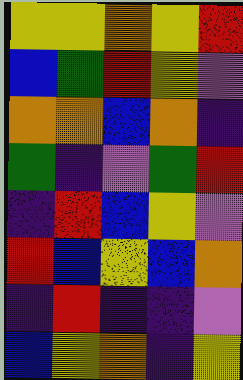[["yellow", "yellow", "orange", "yellow", "red"], ["blue", "green", "red", "yellow", "violet"], ["orange", "orange", "blue", "orange", "indigo"], ["green", "indigo", "violet", "green", "red"], ["indigo", "red", "blue", "yellow", "violet"], ["red", "blue", "yellow", "blue", "orange"], ["indigo", "red", "indigo", "indigo", "violet"], ["blue", "yellow", "orange", "indigo", "yellow"]]